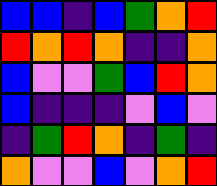[["blue", "blue", "indigo", "blue", "green", "orange", "red"], ["red", "orange", "red", "orange", "indigo", "indigo", "orange"], ["blue", "violet", "violet", "green", "blue", "red", "orange"], ["blue", "indigo", "indigo", "indigo", "violet", "blue", "violet"], ["indigo", "green", "red", "orange", "indigo", "green", "indigo"], ["orange", "violet", "violet", "blue", "violet", "orange", "red"]]